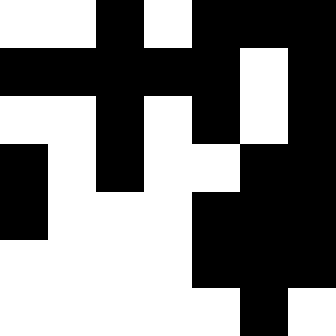[["white", "white", "black", "white", "black", "black", "black"], ["black", "black", "black", "black", "black", "white", "black"], ["white", "white", "black", "white", "black", "white", "black"], ["black", "white", "black", "white", "white", "black", "black"], ["black", "white", "white", "white", "black", "black", "black"], ["white", "white", "white", "white", "black", "black", "black"], ["white", "white", "white", "white", "white", "black", "white"]]